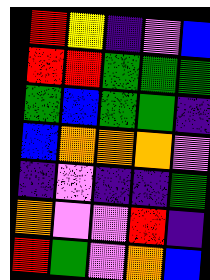[["red", "yellow", "indigo", "violet", "blue"], ["red", "red", "green", "green", "green"], ["green", "blue", "green", "green", "indigo"], ["blue", "orange", "orange", "orange", "violet"], ["indigo", "violet", "indigo", "indigo", "green"], ["orange", "violet", "violet", "red", "indigo"], ["red", "green", "violet", "orange", "blue"]]